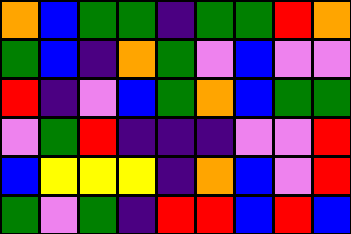[["orange", "blue", "green", "green", "indigo", "green", "green", "red", "orange"], ["green", "blue", "indigo", "orange", "green", "violet", "blue", "violet", "violet"], ["red", "indigo", "violet", "blue", "green", "orange", "blue", "green", "green"], ["violet", "green", "red", "indigo", "indigo", "indigo", "violet", "violet", "red"], ["blue", "yellow", "yellow", "yellow", "indigo", "orange", "blue", "violet", "red"], ["green", "violet", "green", "indigo", "red", "red", "blue", "red", "blue"]]